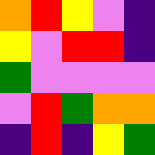[["orange", "red", "yellow", "violet", "indigo"], ["yellow", "violet", "red", "red", "indigo"], ["green", "violet", "violet", "violet", "violet"], ["violet", "red", "green", "orange", "orange"], ["indigo", "red", "indigo", "yellow", "green"]]